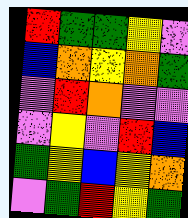[["red", "green", "green", "yellow", "violet"], ["blue", "orange", "yellow", "orange", "green"], ["violet", "red", "orange", "violet", "violet"], ["violet", "yellow", "violet", "red", "blue"], ["green", "yellow", "blue", "yellow", "orange"], ["violet", "green", "red", "yellow", "green"]]